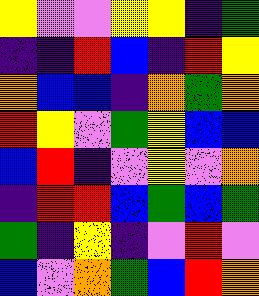[["yellow", "violet", "violet", "yellow", "yellow", "indigo", "green"], ["indigo", "indigo", "red", "blue", "indigo", "red", "yellow"], ["orange", "blue", "blue", "indigo", "orange", "green", "orange"], ["red", "yellow", "violet", "green", "yellow", "blue", "blue"], ["blue", "red", "indigo", "violet", "yellow", "violet", "orange"], ["indigo", "red", "red", "blue", "green", "blue", "green"], ["green", "indigo", "yellow", "indigo", "violet", "red", "violet"], ["blue", "violet", "orange", "green", "blue", "red", "orange"]]